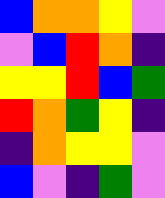[["blue", "orange", "orange", "yellow", "violet"], ["violet", "blue", "red", "orange", "indigo"], ["yellow", "yellow", "red", "blue", "green"], ["red", "orange", "green", "yellow", "indigo"], ["indigo", "orange", "yellow", "yellow", "violet"], ["blue", "violet", "indigo", "green", "violet"]]